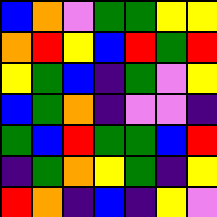[["blue", "orange", "violet", "green", "green", "yellow", "yellow"], ["orange", "red", "yellow", "blue", "red", "green", "red"], ["yellow", "green", "blue", "indigo", "green", "violet", "yellow"], ["blue", "green", "orange", "indigo", "violet", "violet", "indigo"], ["green", "blue", "red", "green", "green", "blue", "red"], ["indigo", "green", "orange", "yellow", "green", "indigo", "yellow"], ["red", "orange", "indigo", "blue", "indigo", "yellow", "violet"]]